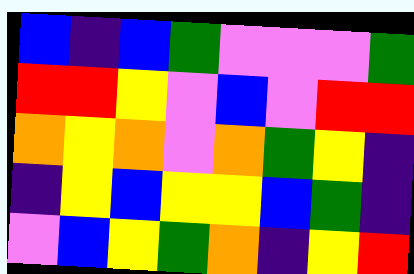[["blue", "indigo", "blue", "green", "violet", "violet", "violet", "green"], ["red", "red", "yellow", "violet", "blue", "violet", "red", "red"], ["orange", "yellow", "orange", "violet", "orange", "green", "yellow", "indigo"], ["indigo", "yellow", "blue", "yellow", "yellow", "blue", "green", "indigo"], ["violet", "blue", "yellow", "green", "orange", "indigo", "yellow", "red"]]